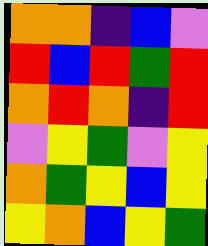[["orange", "orange", "indigo", "blue", "violet"], ["red", "blue", "red", "green", "red"], ["orange", "red", "orange", "indigo", "red"], ["violet", "yellow", "green", "violet", "yellow"], ["orange", "green", "yellow", "blue", "yellow"], ["yellow", "orange", "blue", "yellow", "green"]]